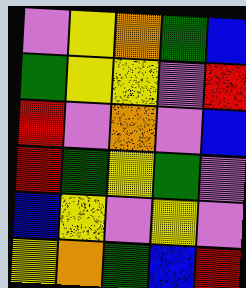[["violet", "yellow", "orange", "green", "blue"], ["green", "yellow", "yellow", "violet", "red"], ["red", "violet", "orange", "violet", "blue"], ["red", "green", "yellow", "green", "violet"], ["blue", "yellow", "violet", "yellow", "violet"], ["yellow", "orange", "green", "blue", "red"]]